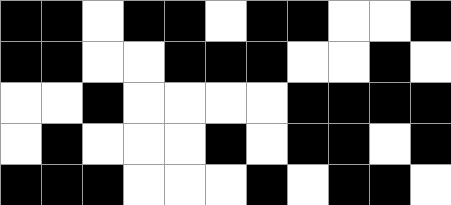[["black", "black", "white", "black", "black", "white", "black", "black", "white", "white", "black"], ["black", "black", "white", "white", "black", "black", "black", "white", "white", "black", "white"], ["white", "white", "black", "white", "white", "white", "white", "black", "black", "black", "black"], ["white", "black", "white", "white", "white", "black", "white", "black", "black", "white", "black"], ["black", "black", "black", "white", "white", "white", "black", "white", "black", "black", "white"]]